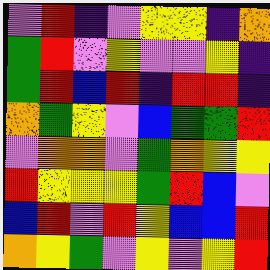[["violet", "red", "indigo", "violet", "yellow", "yellow", "indigo", "orange"], ["green", "red", "violet", "yellow", "violet", "violet", "yellow", "indigo"], ["green", "red", "blue", "red", "indigo", "red", "red", "indigo"], ["orange", "green", "yellow", "violet", "blue", "green", "green", "red"], ["violet", "orange", "orange", "violet", "green", "orange", "yellow", "yellow"], ["red", "yellow", "yellow", "yellow", "green", "red", "blue", "violet"], ["blue", "red", "violet", "red", "yellow", "blue", "blue", "red"], ["orange", "yellow", "green", "violet", "yellow", "violet", "yellow", "red"]]